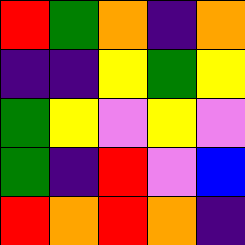[["red", "green", "orange", "indigo", "orange"], ["indigo", "indigo", "yellow", "green", "yellow"], ["green", "yellow", "violet", "yellow", "violet"], ["green", "indigo", "red", "violet", "blue"], ["red", "orange", "red", "orange", "indigo"]]